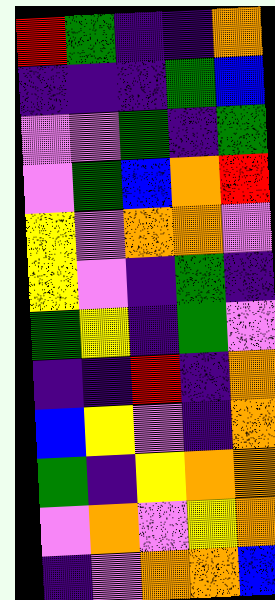[["red", "green", "indigo", "indigo", "orange"], ["indigo", "indigo", "indigo", "green", "blue"], ["violet", "violet", "green", "indigo", "green"], ["violet", "green", "blue", "orange", "red"], ["yellow", "violet", "orange", "orange", "violet"], ["yellow", "violet", "indigo", "green", "indigo"], ["green", "yellow", "indigo", "green", "violet"], ["indigo", "indigo", "red", "indigo", "orange"], ["blue", "yellow", "violet", "indigo", "orange"], ["green", "indigo", "yellow", "orange", "orange"], ["violet", "orange", "violet", "yellow", "orange"], ["indigo", "violet", "orange", "orange", "blue"]]